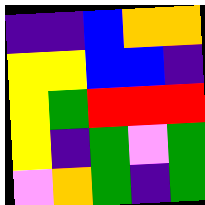[["indigo", "indigo", "blue", "orange", "orange"], ["yellow", "yellow", "blue", "blue", "indigo"], ["yellow", "green", "red", "red", "red"], ["yellow", "indigo", "green", "violet", "green"], ["violet", "orange", "green", "indigo", "green"]]